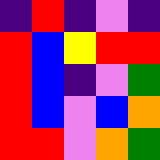[["indigo", "red", "indigo", "violet", "indigo"], ["red", "blue", "yellow", "red", "red"], ["red", "blue", "indigo", "violet", "green"], ["red", "blue", "violet", "blue", "orange"], ["red", "red", "violet", "orange", "green"]]